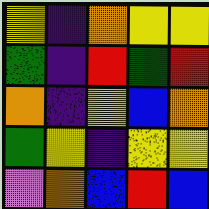[["yellow", "indigo", "orange", "yellow", "yellow"], ["green", "indigo", "red", "green", "red"], ["orange", "indigo", "yellow", "blue", "orange"], ["green", "yellow", "indigo", "yellow", "yellow"], ["violet", "orange", "blue", "red", "blue"]]